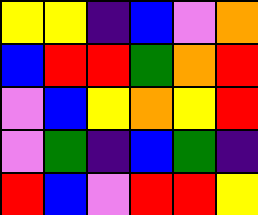[["yellow", "yellow", "indigo", "blue", "violet", "orange"], ["blue", "red", "red", "green", "orange", "red"], ["violet", "blue", "yellow", "orange", "yellow", "red"], ["violet", "green", "indigo", "blue", "green", "indigo"], ["red", "blue", "violet", "red", "red", "yellow"]]